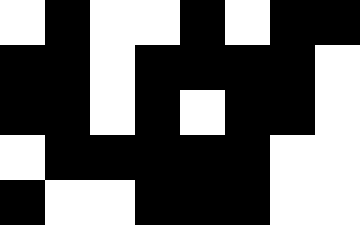[["white", "black", "white", "white", "black", "white", "black", "black"], ["black", "black", "white", "black", "black", "black", "black", "white"], ["black", "black", "white", "black", "white", "black", "black", "white"], ["white", "black", "black", "black", "black", "black", "white", "white"], ["black", "white", "white", "black", "black", "black", "white", "white"]]